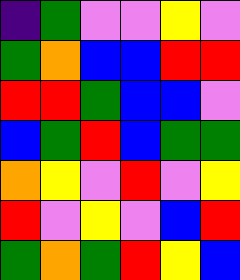[["indigo", "green", "violet", "violet", "yellow", "violet"], ["green", "orange", "blue", "blue", "red", "red"], ["red", "red", "green", "blue", "blue", "violet"], ["blue", "green", "red", "blue", "green", "green"], ["orange", "yellow", "violet", "red", "violet", "yellow"], ["red", "violet", "yellow", "violet", "blue", "red"], ["green", "orange", "green", "red", "yellow", "blue"]]